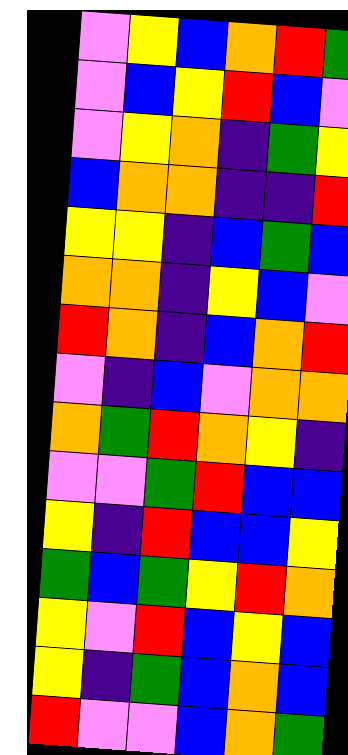[["violet", "yellow", "blue", "orange", "red", "green"], ["violet", "blue", "yellow", "red", "blue", "violet"], ["violet", "yellow", "orange", "indigo", "green", "yellow"], ["blue", "orange", "orange", "indigo", "indigo", "red"], ["yellow", "yellow", "indigo", "blue", "green", "blue"], ["orange", "orange", "indigo", "yellow", "blue", "violet"], ["red", "orange", "indigo", "blue", "orange", "red"], ["violet", "indigo", "blue", "violet", "orange", "orange"], ["orange", "green", "red", "orange", "yellow", "indigo"], ["violet", "violet", "green", "red", "blue", "blue"], ["yellow", "indigo", "red", "blue", "blue", "yellow"], ["green", "blue", "green", "yellow", "red", "orange"], ["yellow", "violet", "red", "blue", "yellow", "blue"], ["yellow", "indigo", "green", "blue", "orange", "blue"], ["red", "violet", "violet", "blue", "orange", "green"]]